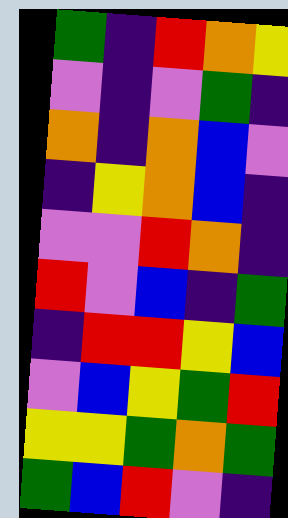[["green", "indigo", "red", "orange", "yellow"], ["violet", "indigo", "violet", "green", "indigo"], ["orange", "indigo", "orange", "blue", "violet"], ["indigo", "yellow", "orange", "blue", "indigo"], ["violet", "violet", "red", "orange", "indigo"], ["red", "violet", "blue", "indigo", "green"], ["indigo", "red", "red", "yellow", "blue"], ["violet", "blue", "yellow", "green", "red"], ["yellow", "yellow", "green", "orange", "green"], ["green", "blue", "red", "violet", "indigo"]]